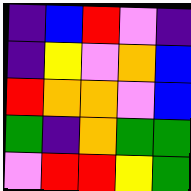[["indigo", "blue", "red", "violet", "indigo"], ["indigo", "yellow", "violet", "orange", "blue"], ["red", "orange", "orange", "violet", "blue"], ["green", "indigo", "orange", "green", "green"], ["violet", "red", "red", "yellow", "green"]]